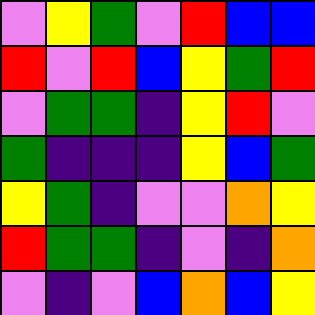[["violet", "yellow", "green", "violet", "red", "blue", "blue"], ["red", "violet", "red", "blue", "yellow", "green", "red"], ["violet", "green", "green", "indigo", "yellow", "red", "violet"], ["green", "indigo", "indigo", "indigo", "yellow", "blue", "green"], ["yellow", "green", "indigo", "violet", "violet", "orange", "yellow"], ["red", "green", "green", "indigo", "violet", "indigo", "orange"], ["violet", "indigo", "violet", "blue", "orange", "blue", "yellow"]]